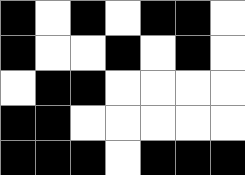[["black", "white", "black", "white", "black", "black", "white"], ["black", "white", "white", "black", "white", "black", "white"], ["white", "black", "black", "white", "white", "white", "white"], ["black", "black", "white", "white", "white", "white", "white"], ["black", "black", "black", "white", "black", "black", "black"]]